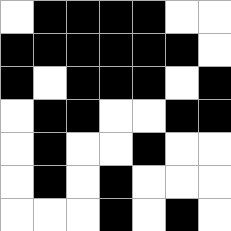[["white", "black", "black", "black", "black", "white", "white"], ["black", "black", "black", "black", "black", "black", "white"], ["black", "white", "black", "black", "black", "white", "black"], ["white", "black", "black", "white", "white", "black", "black"], ["white", "black", "white", "white", "black", "white", "white"], ["white", "black", "white", "black", "white", "white", "white"], ["white", "white", "white", "black", "white", "black", "white"]]